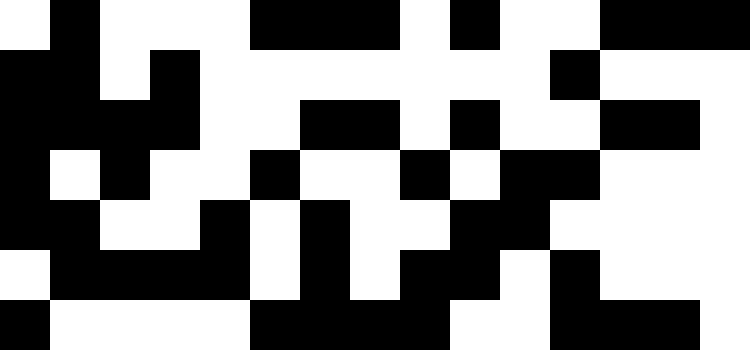[["white", "black", "white", "white", "white", "black", "black", "black", "white", "black", "white", "white", "black", "black", "black"], ["black", "black", "white", "black", "white", "white", "white", "white", "white", "white", "white", "black", "white", "white", "white"], ["black", "black", "black", "black", "white", "white", "black", "black", "white", "black", "white", "white", "black", "black", "white"], ["black", "white", "black", "white", "white", "black", "white", "white", "black", "white", "black", "black", "white", "white", "white"], ["black", "black", "white", "white", "black", "white", "black", "white", "white", "black", "black", "white", "white", "white", "white"], ["white", "black", "black", "black", "black", "white", "black", "white", "black", "black", "white", "black", "white", "white", "white"], ["black", "white", "white", "white", "white", "black", "black", "black", "black", "white", "white", "black", "black", "black", "white"]]